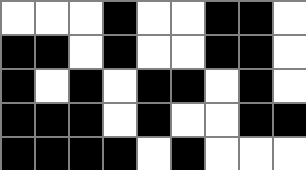[["white", "white", "white", "black", "white", "white", "black", "black", "white"], ["black", "black", "white", "black", "white", "white", "black", "black", "white"], ["black", "white", "black", "white", "black", "black", "white", "black", "white"], ["black", "black", "black", "white", "black", "white", "white", "black", "black"], ["black", "black", "black", "black", "white", "black", "white", "white", "white"]]